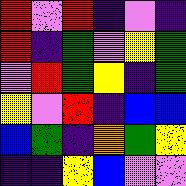[["red", "violet", "red", "indigo", "violet", "indigo"], ["red", "indigo", "green", "violet", "yellow", "green"], ["violet", "red", "green", "yellow", "indigo", "green"], ["yellow", "violet", "red", "indigo", "blue", "blue"], ["blue", "green", "indigo", "orange", "green", "yellow"], ["indigo", "indigo", "yellow", "blue", "violet", "violet"]]